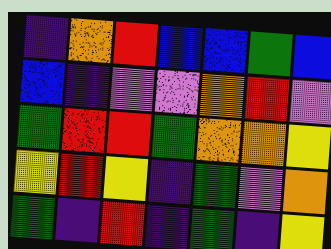[["indigo", "orange", "red", "blue", "blue", "green", "blue"], ["blue", "indigo", "violet", "violet", "orange", "red", "violet"], ["green", "red", "red", "green", "orange", "orange", "yellow"], ["yellow", "red", "yellow", "indigo", "green", "violet", "orange"], ["green", "indigo", "red", "indigo", "green", "indigo", "yellow"]]